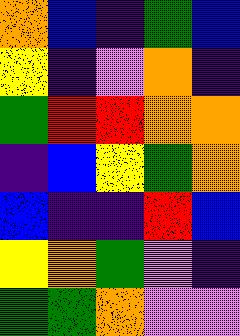[["orange", "blue", "indigo", "green", "blue"], ["yellow", "indigo", "violet", "orange", "indigo"], ["green", "red", "red", "orange", "orange"], ["indigo", "blue", "yellow", "green", "orange"], ["blue", "indigo", "indigo", "red", "blue"], ["yellow", "orange", "green", "violet", "indigo"], ["green", "green", "orange", "violet", "violet"]]